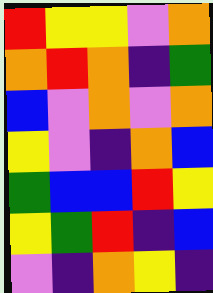[["red", "yellow", "yellow", "violet", "orange"], ["orange", "red", "orange", "indigo", "green"], ["blue", "violet", "orange", "violet", "orange"], ["yellow", "violet", "indigo", "orange", "blue"], ["green", "blue", "blue", "red", "yellow"], ["yellow", "green", "red", "indigo", "blue"], ["violet", "indigo", "orange", "yellow", "indigo"]]